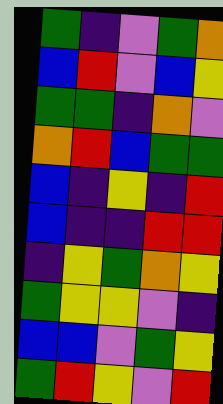[["green", "indigo", "violet", "green", "orange"], ["blue", "red", "violet", "blue", "yellow"], ["green", "green", "indigo", "orange", "violet"], ["orange", "red", "blue", "green", "green"], ["blue", "indigo", "yellow", "indigo", "red"], ["blue", "indigo", "indigo", "red", "red"], ["indigo", "yellow", "green", "orange", "yellow"], ["green", "yellow", "yellow", "violet", "indigo"], ["blue", "blue", "violet", "green", "yellow"], ["green", "red", "yellow", "violet", "red"]]